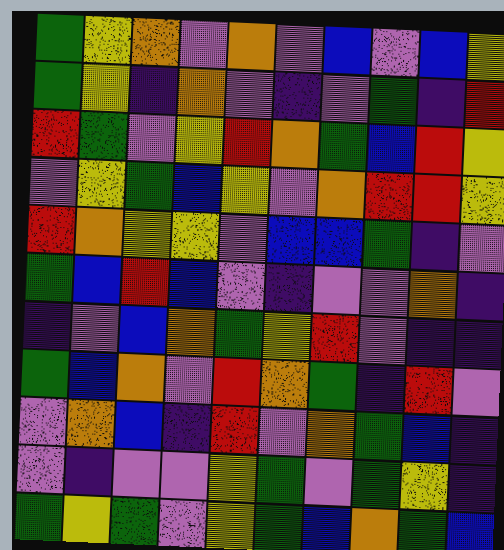[["green", "yellow", "orange", "violet", "orange", "violet", "blue", "violet", "blue", "yellow"], ["green", "yellow", "indigo", "orange", "violet", "indigo", "violet", "green", "indigo", "red"], ["red", "green", "violet", "yellow", "red", "orange", "green", "blue", "red", "yellow"], ["violet", "yellow", "green", "blue", "yellow", "violet", "orange", "red", "red", "yellow"], ["red", "orange", "yellow", "yellow", "violet", "blue", "blue", "green", "indigo", "violet"], ["green", "blue", "red", "blue", "violet", "indigo", "violet", "violet", "orange", "indigo"], ["indigo", "violet", "blue", "orange", "green", "yellow", "red", "violet", "indigo", "indigo"], ["green", "blue", "orange", "violet", "red", "orange", "green", "indigo", "red", "violet"], ["violet", "orange", "blue", "indigo", "red", "violet", "orange", "green", "blue", "indigo"], ["violet", "indigo", "violet", "violet", "yellow", "green", "violet", "green", "yellow", "indigo"], ["green", "yellow", "green", "violet", "yellow", "green", "blue", "orange", "green", "blue"]]